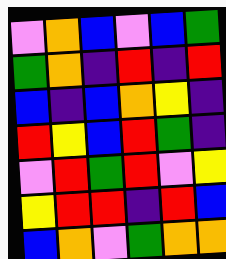[["violet", "orange", "blue", "violet", "blue", "green"], ["green", "orange", "indigo", "red", "indigo", "red"], ["blue", "indigo", "blue", "orange", "yellow", "indigo"], ["red", "yellow", "blue", "red", "green", "indigo"], ["violet", "red", "green", "red", "violet", "yellow"], ["yellow", "red", "red", "indigo", "red", "blue"], ["blue", "orange", "violet", "green", "orange", "orange"]]